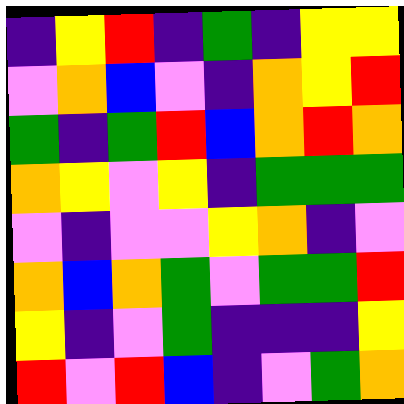[["indigo", "yellow", "red", "indigo", "green", "indigo", "yellow", "yellow"], ["violet", "orange", "blue", "violet", "indigo", "orange", "yellow", "red"], ["green", "indigo", "green", "red", "blue", "orange", "red", "orange"], ["orange", "yellow", "violet", "yellow", "indigo", "green", "green", "green"], ["violet", "indigo", "violet", "violet", "yellow", "orange", "indigo", "violet"], ["orange", "blue", "orange", "green", "violet", "green", "green", "red"], ["yellow", "indigo", "violet", "green", "indigo", "indigo", "indigo", "yellow"], ["red", "violet", "red", "blue", "indigo", "violet", "green", "orange"]]